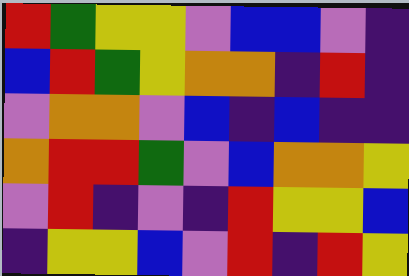[["red", "green", "yellow", "yellow", "violet", "blue", "blue", "violet", "indigo"], ["blue", "red", "green", "yellow", "orange", "orange", "indigo", "red", "indigo"], ["violet", "orange", "orange", "violet", "blue", "indigo", "blue", "indigo", "indigo"], ["orange", "red", "red", "green", "violet", "blue", "orange", "orange", "yellow"], ["violet", "red", "indigo", "violet", "indigo", "red", "yellow", "yellow", "blue"], ["indigo", "yellow", "yellow", "blue", "violet", "red", "indigo", "red", "yellow"]]